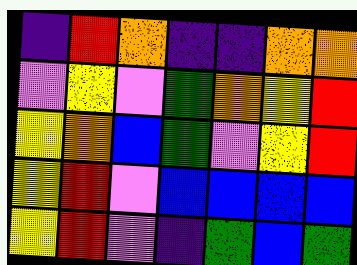[["indigo", "red", "orange", "indigo", "indigo", "orange", "orange"], ["violet", "yellow", "violet", "green", "orange", "yellow", "red"], ["yellow", "orange", "blue", "green", "violet", "yellow", "red"], ["yellow", "red", "violet", "blue", "blue", "blue", "blue"], ["yellow", "red", "violet", "indigo", "green", "blue", "green"]]